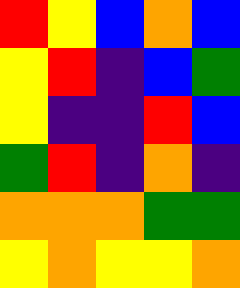[["red", "yellow", "blue", "orange", "blue"], ["yellow", "red", "indigo", "blue", "green"], ["yellow", "indigo", "indigo", "red", "blue"], ["green", "red", "indigo", "orange", "indigo"], ["orange", "orange", "orange", "green", "green"], ["yellow", "orange", "yellow", "yellow", "orange"]]